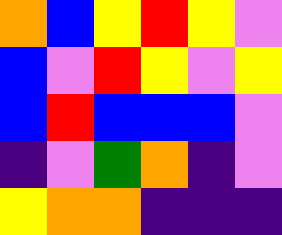[["orange", "blue", "yellow", "red", "yellow", "violet"], ["blue", "violet", "red", "yellow", "violet", "yellow"], ["blue", "red", "blue", "blue", "blue", "violet"], ["indigo", "violet", "green", "orange", "indigo", "violet"], ["yellow", "orange", "orange", "indigo", "indigo", "indigo"]]